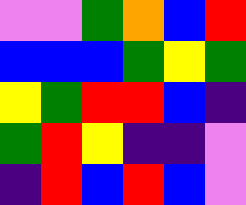[["violet", "violet", "green", "orange", "blue", "red"], ["blue", "blue", "blue", "green", "yellow", "green"], ["yellow", "green", "red", "red", "blue", "indigo"], ["green", "red", "yellow", "indigo", "indigo", "violet"], ["indigo", "red", "blue", "red", "blue", "violet"]]